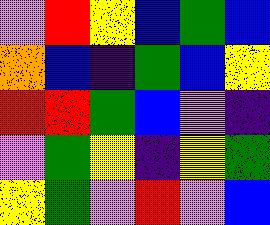[["violet", "red", "yellow", "blue", "green", "blue"], ["orange", "blue", "indigo", "green", "blue", "yellow"], ["red", "red", "green", "blue", "violet", "indigo"], ["violet", "green", "yellow", "indigo", "yellow", "green"], ["yellow", "green", "violet", "red", "violet", "blue"]]